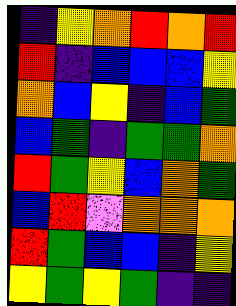[["indigo", "yellow", "orange", "red", "orange", "red"], ["red", "indigo", "blue", "blue", "blue", "yellow"], ["orange", "blue", "yellow", "indigo", "blue", "green"], ["blue", "green", "indigo", "green", "green", "orange"], ["red", "green", "yellow", "blue", "orange", "green"], ["blue", "red", "violet", "orange", "orange", "orange"], ["red", "green", "blue", "blue", "indigo", "yellow"], ["yellow", "green", "yellow", "green", "indigo", "indigo"]]